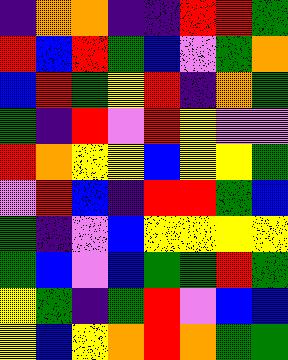[["indigo", "orange", "orange", "indigo", "indigo", "red", "red", "green"], ["red", "blue", "red", "green", "blue", "violet", "green", "orange"], ["blue", "red", "green", "yellow", "red", "indigo", "orange", "green"], ["green", "indigo", "red", "violet", "red", "yellow", "violet", "violet"], ["red", "orange", "yellow", "yellow", "blue", "yellow", "yellow", "green"], ["violet", "red", "blue", "indigo", "red", "red", "green", "blue"], ["green", "indigo", "violet", "blue", "yellow", "yellow", "yellow", "yellow"], ["green", "blue", "violet", "blue", "green", "green", "red", "green"], ["yellow", "green", "indigo", "green", "red", "violet", "blue", "blue"], ["yellow", "blue", "yellow", "orange", "red", "orange", "green", "green"]]